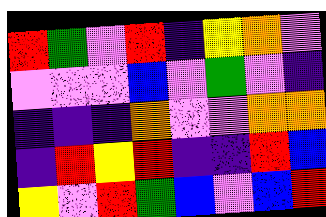[["red", "green", "violet", "red", "indigo", "yellow", "orange", "violet"], ["violet", "violet", "violet", "blue", "violet", "green", "violet", "indigo"], ["indigo", "indigo", "indigo", "orange", "violet", "violet", "orange", "orange"], ["indigo", "red", "yellow", "red", "indigo", "indigo", "red", "blue"], ["yellow", "violet", "red", "green", "blue", "violet", "blue", "red"]]